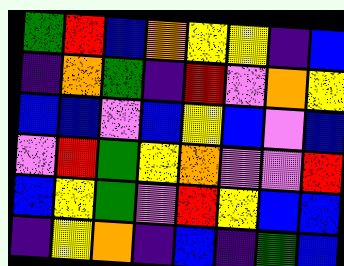[["green", "red", "blue", "orange", "yellow", "yellow", "indigo", "blue"], ["indigo", "orange", "green", "indigo", "red", "violet", "orange", "yellow"], ["blue", "blue", "violet", "blue", "yellow", "blue", "violet", "blue"], ["violet", "red", "green", "yellow", "orange", "violet", "violet", "red"], ["blue", "yellow", "green", "violet", "red", "yellow", "blue", "blue"], ["indigo", "yellow", "orange", "indigo", "blue", "indigo", "green", "blue"]]